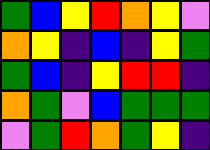[["green", "blue", "yellow", "red", "orange", "yellow", "violet"], ["orange", "yellow", "indigo", "blue", "indigo", "yellow", "green"], ["green", "blue", "indigo", "yellow", "red", "red", "indigo"], ["orange", "green", "violet", "blue", "green", "green", "green"], ["violet", "green", "red", "orange", "green", "yellow", "indigo"]]